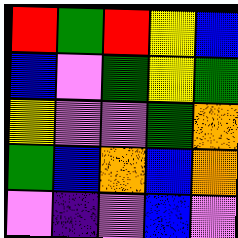[["red", "green", "red", "yellow", "blue"], ["blue", "violet", "green", "yellow", "green"], ["yellow", "violet", "violet", "green", "orange"], ["green", "blue", "orange", "blue", "orange"], ["violet", "indigo", "violet", "blue", "violet"]]